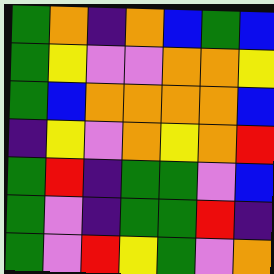[["green", "orange", "indigo", "orange", "blue", "green", "blue"], ["green", "yellow", "violet", "violet", "orange", "orange", "yellow"], ["green", "blue", "orange", "orange", "orange", "orange", "blue"], ["indigo", "yellow", "violet", "orange", "yellow", "orange", "red"], ["green", "red", "indigo", "green", "green", "violet", "blue"], ["green", "violet", "indigo", "green", "green", "red", "indigo"], ["green", "violet", "red", "yellow", "green", "violet", "orange"]]